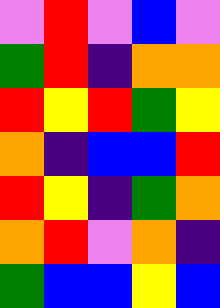[["violet", "red", "violet", "blue", "violet"], ["green", "red", "indigo", "orange", "orange"], ["red", "yellow", "red", "green", "yellow"], ["orange", "indigo", "blue", "blue", "red"], ["red", "yellow", "indigo", "green", "orange"], ["orange", "red", "violet", "orange", "indigo"], ["green", "blue", "blue", "yellow", "blue"]]